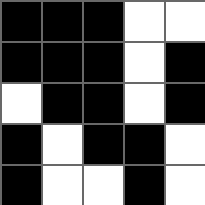[["black", "black", "black", "white", "white"], ["black", "black", "black", "white", "black"], ["white", "black", "black", "white", "black"], ["black", "white", "black", "black", "white"], ["black", "white", "white", "black", "white"]]